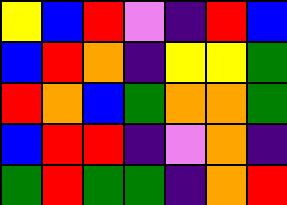[["yellow", "blue", "red", "violet", "indigo", "red", "blue"], ["blue", "red", "orange", "indigo", "yellow", "yellow", "green"], ["red", "orange", "blue", "green", "orange", "orange", "green"], ["blue", "red", "red", "indigo", "violet", "orange", "indigo"], ["green", "red", "green", "green", "indigo", "orange", "red"]]